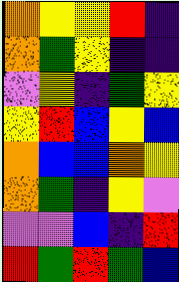[["orange", "yellow", "yellow", "red", "indigo"], ["orange", "green", "yellow", "indigo", "indigo"], ["violet", "yellow", "indigo", "green", "yellow"], ["yellow", "red", "blue", "yellow", "blue"], ["orange", "blue", "blue", "orange", "yellow"], ["orange", "green", "indigo", "yellow", "violet"], ["violet", "violet", "blue", "indigo", "red"], ["red", "green", "red", "green", "blue"]]